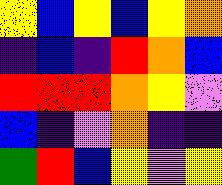[["yellow", "blue", "yellow", "blue", "yellow", "orange"], ["indigo", "blue", "indigo", "red", "orange", "blue"], ["red", "red", "red", "orange", "yellow", "violet"], ["blue", "indigo", "violet", "orange", "indigo", "indigo"], ["green", "red", "blue", "yellow", "violet", "yellow"]]